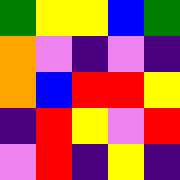[["green", "yellow", "yellow", "blue", "green"], ["orange", "violet", "indigo", "violet", "indigo"], ["orange", "blue", "red", "red", "yellow"], ["indigo", "red", "yellow", "violet", "red"], ["violet", "red", "indigo", "yellow", "indigo"]]